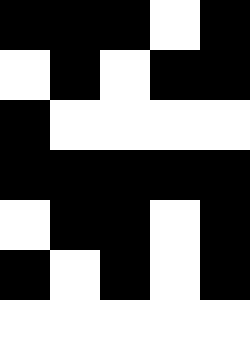[["black", "black", "black", "white", "black"], ["white", "black", "white", "black", "black"], ["black", "white", "white", "white", "white"], ["black", "black", "black", "black", "black"], ["white", "black", "black", "white", "black"], ["black", "white", "black", "white", "black"], ["white", "white", "white", "white", "white"]]